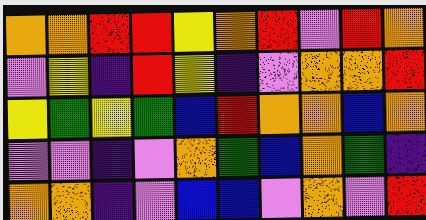[["orange", "orange", "red", "red", "yellow", "orange", "red", "violet", "red", "orange"], ["violet", "yellow", "indigo", "red", "yellow", "indigo", "violet", "orange", "orange", "red"], ["yellow", "green", "yellow", "green", "blue", "red", "orange", "orange", "blue", "orange"], ["violet", "violet", "indigo", "violet", "orange", "green", "blue", "orange", "green", "indigo"], ["orange", "orange", "indigo", "violet", "blue", "blue", "violet", "orange", "violet", "red"]]